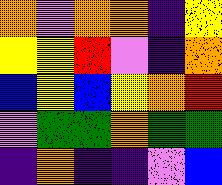[["orange", "violet", "orange", "orange", "indigo", "yellow"], ["yellow", "yellow", "red", "violet", "indigo", "orange"], ["blue", "yellow", "blue", "yellow", "orange", "red"], ["violet", "green", "green", "orange", "green", "green"], ["indigo", "orange", "indigo", "indigo", "violet", "blue"]]